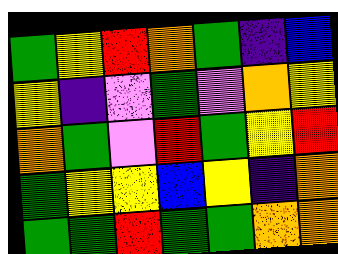[["green", "yellow", "red", "orange", "green", "indigo", "blue"], ["yellow", "indigo", "violet", "green", "violet", "orange", "yellow"], ["orange", "green", "violet", "red", "green", "yellow", "red"], ["green", "yellow", "yellow", "blue", "yellow", "indigo", "orange"], ["green", "green", "red", "green", "green", "orange", "orange"]]